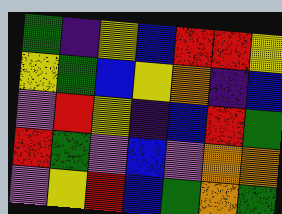[["green", "indigo", "yellow", "blue", "red", "red", "yellow"], ["yellow", "green", "blue", "yellow", "orange", "indigo", "blue"], ["violet", "red", "yellow", "indigo", "blue", "red", "green"], ["red", "green", "violet", "blue", "violet", "orange", "orange"], ["violet", "yellow", "red", "blue", "green", "orange", "green"]]